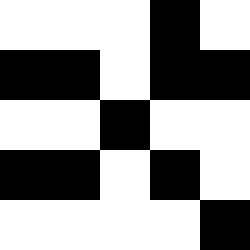[["white", "white", "white", "black", "white"], ["black", "black", "white", "black", "black"], ["white", "white", "black", "white", "white"], ["black", "black", "white", "black", "white"], ["white", "white", "white", "white", "black"]]